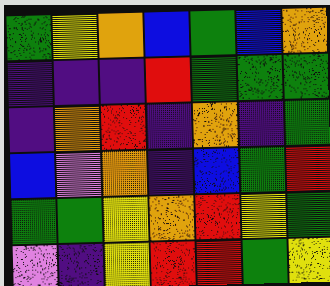[["green", "yellow", "orange", "blue", "green", "blue", "orange"], ["indigo", "indigo", "indigo", "red", "green", "green", "green"], ["indigo", "orange", "red", "indigo", "orange", "indigo", "green"], ["blue", "violet", "orange", "indigo", "blue", "green", "red"], ["green", "green", "yellow", "orange", "red", "yellow", "green"], ["violet", "indigo", "yellow", "red", "red", "green", "yellow"]]